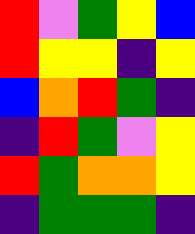[["red", "violet", "green", "yellow", "blue"], ["red", "yellow", "yellow", "indigo", "yellow"], ["blue", "orange", "red", "green", "indigo"], ["indigo", "red", "green", "violet", "yellow"], ["red", "green", "orange", "orange", "yellow"], ["indigo", "green", "green", "green", "indigo"]]